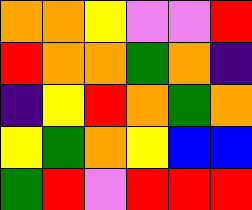[["orange", "orange", "yellow", "violet", "violet", "red"], ["red", "orange", "orange", "green", "orange", "indigo"], ["indigo", "yellow", "red", "orange", "green", "orange"], ["yellow", "green", "orange", "yellow", "blue", "blue"], ["green", "red", "violet", "red", "red", "red"]]